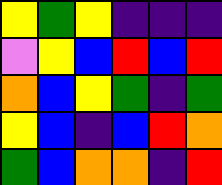[["yellow", "green", "yellow", "indigo", "indigo", "indigo"], ["violet", "yellow", "blue", "red", "blue", "red"], ["orange", "blue", "yellow", "green", "indigo", "green"], ["yellow", "blue", "indigo", "blue", "red", "orange"], ["green", "blue", "orange", "orange", "indigo", "red"]]